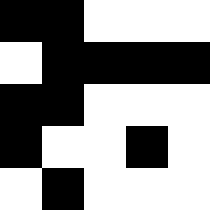[["black", "black", "white", "white", "white"], ["white", "black", "black", "black", "black"], ["black", "black", "white", "white", "white"], ["black", "white", "white", "black", "white"], ["white", "black", "white", "white", "white"]]